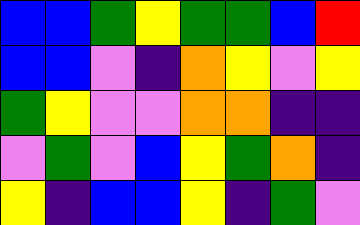[["blue", "blue", "green", "yellow", "green", "green", "blue", "red"], ["blue", "blue", "violet", "indigo", "orange", "yellow", "violet", "yellow"], ["green", "yellow", "violet", "violet", "orange", "orange", "indigo", "indigo"], ["violet", "green", "violet", "blue", "yellow", "green", "orange", "indigo"], ["yellow", "indigo", "blue", "blue", "yellow", "indigo", "green", "violet"]]